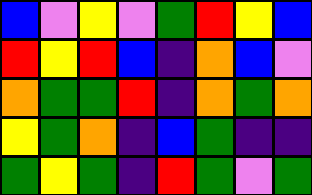[["blue", "violet", "yellow", "violet", "green", "red", "yellow", "blue"], ["red", "yellow", "red", "blue", "indigo", "orange", "blue", "violet"], ["orange", "green", "green", "red", "indigo", "orange", "green", "orange"], ["yellow", "green", "orange", "indigo", "blue", "green", "indigo", "indigo"], ["green", "yellow", "green", "indigo", "red", "green", "violet", "green"]]